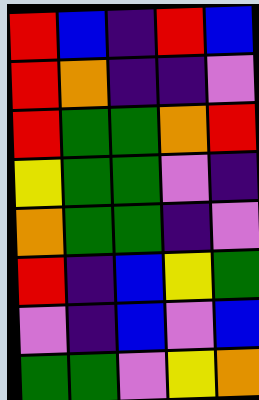[["red", "blue", "indigo", "red", "blue"], ["red", "orange", "indigo", "indigo", "violet"], ["red", "green", "green", "orange", "red"], ["yellow", "green", "green", "violet", "indigo"], ["orange", "green", "green", "indigo", "violet"], ["red", "indigo", "blue", "yellow", "green"], ["violet", "indigo", "blue", "violet", "blue"], ["green", "green", "violet", "yellow", "orange"]]